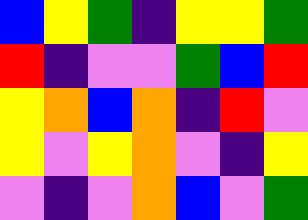[["blue", "yellow", "green", "indigo", "yellow", "yellow", "green"], ["red", "indigo", "violet", "violet", "green", "blue", "red"], ["yellow", "orange", "blue", "orange", "indigo", "red", "violet"], ["yellow", "violet", "yellow", "orange", "violet", "indigo", "yellow"], ["violet", "indigo", "violet", "orange", "blue", "violet", "green"]]